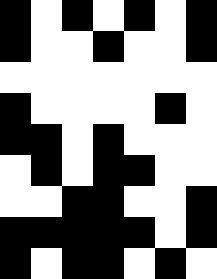[["black", "white", "black", "white", "black", "white", "black"], ["black", "white", "white", "black", "white", "white", "black"], ["white", "white", "white", "white", "white", "white", "white"], ["black", "white", "white", "white", "white", "black", "white"], ["black", "black", "white", "black", "white", "white", "white"], ["white", "black", "white", "black", "black", "white", "white"], ["white", "white", "black", "black", "white", "white", "black"], ["black", "black", "black", "black", "black", "white", "black"], ["black", "white", "black", "black", "white", "black", "white"]]